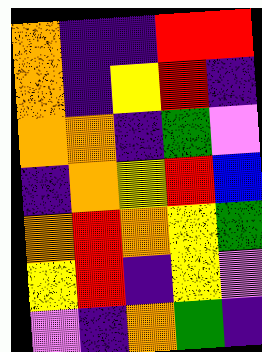[["orange", "indigo", "indigo", "red", "red"], ["orange", "indigo", "yellow", "red", "indigo"], ["orange", "orange", "indigo", "green", "violet"], ["indigo", "orange", "yellow", "red", "blue"], ["orange", "red", "orange", "yellow", "green"], ["yellow", "red", "indigo", "yellow", "violet"], ["violet", "indigo", "orange", "green", "indigo"]]